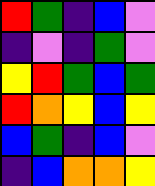[["red", "green", "indigo", "blue", "violet"], ["indigo", "violet", "indigo", "green", "violet"], ["yellow", "red", "green", "blue", "green"], ["red", "orange", "yellow", "blue", "yellow"], ["blue", "green", "indigo", "blue", "violet"], ["indigo", "blue", "orange", "orange", "yellow"]]